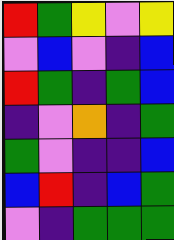[["red", "green", "yellow", "violet", "yellow"], ["violet", "blue", "violet", "indigo", "blue"], ["red", "green", "indigo", "green", "blue"], ["indigo", "violet", "orange", "indigo", "green"], ["green", "violet", "indigo", "indigo", "blue"], ["blue", "red", "indigo", "blue", "green"], ["violet", "indigo", "green", "green", "green"]]